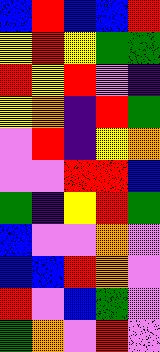[["blue", "red", "blue", "blue", "red"], ["yellow", "red", "yellow", "green", "green"], ["red", "yellow", "red", "violet", "indigo"], ["yellow", "orange", "indigo", "red", "green"], ["violet", "red", "indigo", "yellow", "orange"], ["violet", "violet", "red", "red", "blue"], ["green", "indigo", "yellow", "red", "green"], ["blue", "violet", "violet", "orange", "violet"], ["blue", "blue", "red", "orange", "violet"], ["red", "violet", "blue", "green", "violet"], ["green", "orange", "violet", "red", "violet"]]